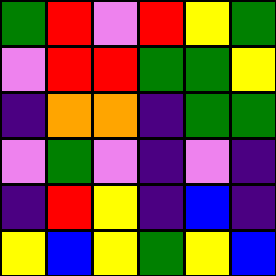[["green", "red", "violet", "red", "yellow", "green"], ["violet", "red", "red", "green", "green", "yellow"], ["indigo", "orange", "orange", "indigo", "green", "green"], ["violet", "green", "violet", "indigo", "violet", "indigo"], ["indigo", "red", "yellow", "indigo", "blue", "indigo"], ["yellow", "blue", "yellow", "green", "yellow", "blue"]]